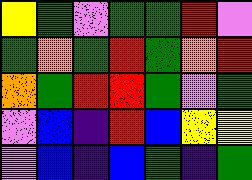[["yellow", "green", "violet", "green", "green", "red", "violet"], ["green", "orange", "green", "red", "green", "orange", "red"], ["orange", "green", "red", "red", "green", "violet", "green"], ["violet", "blue", "indigo", "red", "blue", "yellow", "yellow"], ["violet", "blue", "indigo", "blue", "green", "indigo", "green"]]